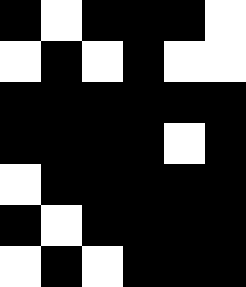[["black", "white", "black", "black", "black", "white"], ["white", "black", "white", "black", "white", "white"], ["black", "black", "black", "black", "black", "black"], ["black", "black", "black", "black", "white", "black"], ["white", "black", "black", "black", "black", "black"], ["black", "white", "black", "black", "black", "black"], ["white", "black", "white", "black", "black", "black"]]